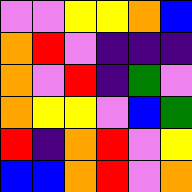[["violet", "violet", "yellow", "yellow", "orange", "blue"], ["orange", "red", "violet", "indigo", "indigo", "indigo"], ["orange", "violet", "red", "indigo", "green", "violet"], ["orange", "yellow", "yellow", "violet", "blue", "green"], ["red", "indigo", "orange", "red", "violet", "yellow"], ["blue", "blue", "orange", "red", "violet", "orange"]]